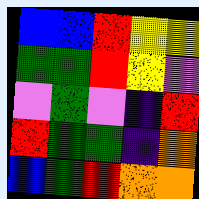[["blue", "blue", "red", "yellow", "yellow"], ["green", "green", "red", "yellow", "violet"], ["violet", "green", "violet", "indigo", "red"], ["red", "green", "green", "indigo", "orange"], ["blue", "green", "red", "orange", "orange"]]